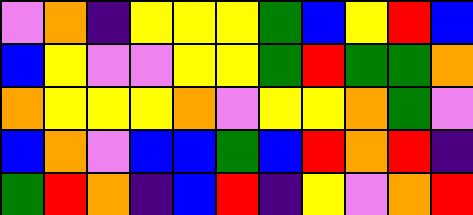[["violet", "orange", "indigo", "yellow", "yellow", "yellow", "green", "blue", "yellow", "red", "blue"], ["blue", "yellow", "violet", "violet", "yellow", "yellow", "green", "red", "green", "green", "orange"], ["orange", "yellow", "yellow", "yellow", "orange", "violet", "yellow", "yellow", "orange", "green", "violet"], ["blue", "orange", "violet", "blue", "blue", "green", "blue", "red", "orange", "red", "indigo"], ["green", "red", "orange", "indigo", "blue", "red", "indigo", "yellow", "violet", "orange", "red"]]